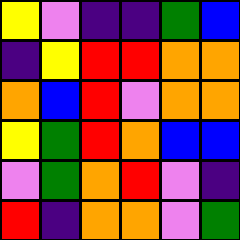[["yellow", "violet", "indigo", "indigo", "green", "blue"], ["indigo", "yellow", "red", "red", "orange", "orange"], ["orange", "blue", "red", "violet", "orange", "orange"], ["yellow", "green", "red", "orange", "blue", "blue"], ["violet", "green", "orange", "red", "violet", "indigo"], ["red", "indigo", "orange", "orange", "violet", "green"]]